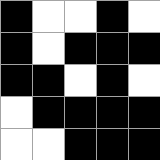[["black", "white", "white", "black", "white"], ["black", "white", "black", "black", "black"], ["black", "black", "white", "black", "white"], ["white", "black", "black", "black", "black"], ["white", "white", "black", "black", "black"]]